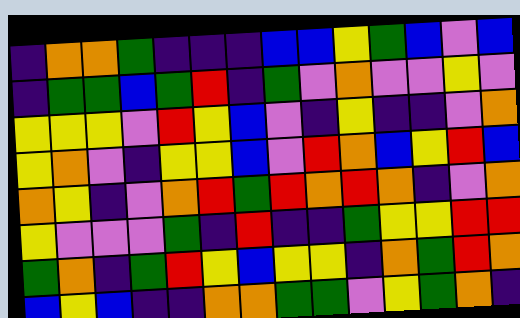[["indigo", "orange", "orange", "green", "indigo", "indigo", "indigo", "blue", "blue", "yellow", "green", "blue", "violet", "blue"], ["indigo", "green", "green", "blue", "green", "red", "indigo", "green", "violet", "orange", "violet", "violet", "yellow", "violet"], ["yellow", "yellow", "yellow", "violet", "red", "yellow", "blue", "violet", "indigo", "yellow", "indigo", "indigo", "violet", "orange"], ["yellow", "orange", "violet", "indigo", "yellow", "yellow", "blue", "violet", "red", "orange", "blue", "yellow", "red", "blue"], ["orange", "yellow", "indigo", "violet", "orange", "red", "green", "red", "orange", "red", "orange", "indigo", "violet", "orange"], ["yellow", "violet", "violet", "violet", "green", "indigo", "red", "indigo", "indigo", "green", "yellow", "yellow", "red", "red"], ["green", "orange", "indigo", "green", "red", "yellow", "blue", "yellow", "yellow", "indigo", "orange", "green", "red", "orange"], ["blue", "yellow", "blue", "indigo", "indigo", "orange", "orange", "green", "green", "violet", "yellow", "green", "orange", "indigo"]]